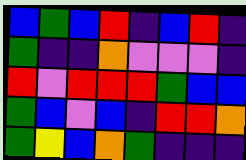[["blue", "green", "blue", "red", "indigo", "blue", "red", "indigo"], ["green", "indigo", "indigo", "orange", "violet", "violet", "violet", "indigo"], ["red", "violet", "red", "red", "red", "green", "blue", "blue"], ["green", "blue", "violet", "blue", "indigo", "red", "red", "orange"], ["green", "yellow", "blue", "orange", "green", "indigo", "indigo", "indigo"]]